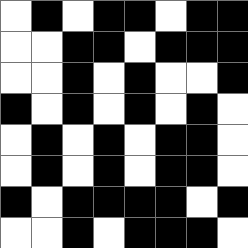[["white", "black", "white", "black", "black", "white", "black", "black"], ["white", "white", "black", "black", "white", "black", "black", "black"], ["white", "white", "black", "white", "black", "white", "white", "black"], ["black", "white", "black", "white", "black", "white", "black", "white"], ["white", "black", "white", "black", "white", "black", "black", "white"], ["white", "black", "white", "black", "white", "black", "black", "white"], ["black", "white", "black", "black", "black", "black", "white", "black"], ["white", "white", "black", "white", "black", "black", "black", "white"]]